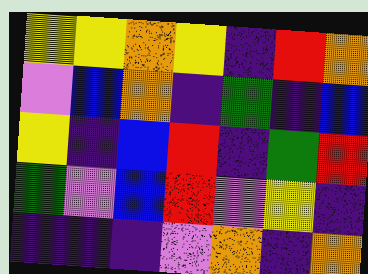[["yellow", "yellow", "orange", "yellow", "indigo", "red", "orange"], ["violet", "blue", "orange", "indigo", "green", "indigo", "blue"], ["yellow", "indigo", "blue", "red", "indigo", "green", "red"], ["green", "violet", "blue", "red", "violet", "yellow", "indigo"], ["indigo", "indigo", "indigo", "violet", "orange", "indigo", "orange"]]